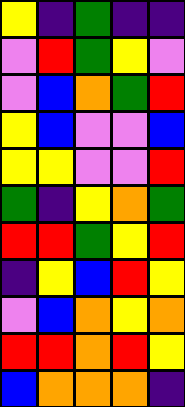[["yellow", "indigo", "green", "indigo", "indigo"], ["violet", "red", "green", "yellow", "violet"], ["violet", "blue", "orange", "green", "red"], ["yellow", "blue", "violet", "violet", "blue"], ["yellow", "yellow", "violet", "violet", "red"], ["green", "indigo", "yellow", "orange", "green"], ["red", "red", "green", "yellow", "red"], ["indigo", "yellow", "blue", "red", "yellow"], ["violet", "blue", "orange", "yellow", "orange"], ["red", "red", "orange", "red", "yellow"], ["blue", "orange", "orange", "orange", "indigo"]]